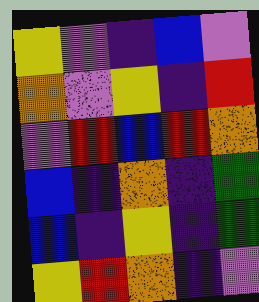[["yellow", "violet", "indigo", "blue", "violet"], ["orange", "violet", "yellow", "indigo", "red"], ["violet", "red", "blue", "red", "orange"], ["blue", "indigo", "orange", "indigo", "green"], ["blue", "indigo", "yellow", "indigo", "green"], ["yellow", "red", "orange", "indigo", "violet"]]